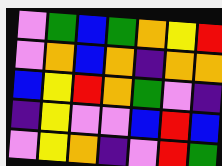[["violet", "green", "blue", "green", "orange", "yellow", "red"], ["violet", "orange", "blue", "orange", "indigo", "orange", "orange"], ["blue", "yellow", "red", "orange", "green", "violet", "indigo"], ["indigo", "yellow", "violet", "violet", "blue", "red", "blue"], ["violet", "yellow", "orange", "indigo", "violet", "red", "green"]]